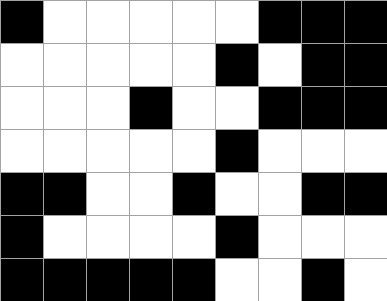[["black", "white", "white", "white", "white", "white", "black", "black", "black"], ["white", "white", "white", "white", "white", "black", "white", "black", "black"], ["white", "white", "white", "black", "white", "white", "black", "black", "black"], ["white", "white", "white", "white", "white", "black", "white", "white", "white"], ["black", "black", "white", "white", "black", "white", "white", "black", "black"], ["black", "white", "white", "white", "white", "black", "white", "white", "white"], ["black", "black", "black", "black", "black", "white", "white", "black", "white"]]